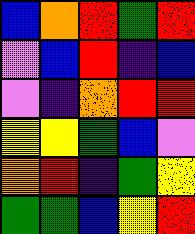[["blue", "orange", "red", "green", "red"], ["violet", "blue", "red", "indigo", "blue"], ["violet", "indigo", "orange", "red", "red"], ["yellow", "yellow", "green", "blue", "violet"], ["orange", "red", "indigo", "green", "yellow"], ["green", "green", "blue", "yellow", "red"]]